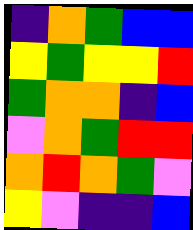[["indigo", "orange", "green", "blue", "blue"], ["yellow", "green", "yellow", "yellow", "red"], ["green", "orange", "orange", "indigo", "blue"], ["violet", "orange", "green", "red", "red"], ["orange", "red", "orange", "green", "violet"], ["yellow", "violet", "indigo", "indigo", "blue"]]